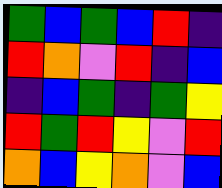[["green", "blue", "green", "blue", "red", "indigo"], ["red", "orange", "violet", "red", "indigo", "blue"], ["indigo", "blue", "green", "indigo", "green", "yellow"], ["red", "green", "red", "yellow", "violet", "red"], ["orange", "blue", "yellow", "orange", "violet", "blue"]]